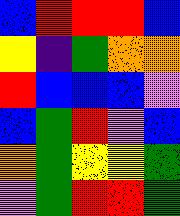[["blue", "red", "red", "red", "blue"], ["yellow", "indigo", "green", "orange", "orange"], ["red", "blue", "blue", "blue", "violet"], ["blue", "green", "red", "violet", "blue"], ["orange", "green", "yellow", "yellow", "green"], ["violet", "green", "red", "red", "green"]]